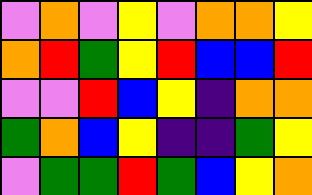[["violet", "orange", "violet", "yellow", "violet", "orange", "orange", "yellow"], ["orange", "red", "green", "yellow", "red", "blue", "blue", "red"], ["violet", "violet", "red", "blue", "yellow", "indigo", "orange", "orange"], ["green", "orange", "blue", "yellow", "indigo", "indigo", "green", "yellow"], ["violet", "green", "green", "red", "green", "blue", "yellow", "orange"]]